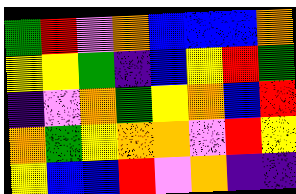[["green", "red", "violet", "orange", "blue", "blue", "blue", "orange"], ["yellow", "yellow", "green", "indigo", "blue", "yellow", "red", "green"], ["indigo", "violet", "orange", "green", "yellow", "orange", "blue", "red"], ["orange", "green", "yellow", "orange", "orange", "violet", "red", "yellow"], ["yellow", "blue", "blue", "red", "violet", "orange", "indigo", "indigo"]]